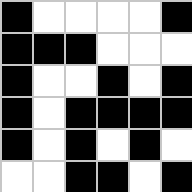[["black", "white", "white", "white", "white", "black"], ["black", "black", "black", "white", "white", "white"], ["black", "white", "white", "black", "white", "black"], ["black", "white", "black", "black", "black", "black"], ["black", "white", "black", "white", "black", "white"], ["white", "white", "black", "black", "white", "black"]]